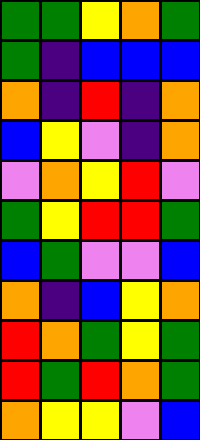[["green", "green", "yellow", "orange", "green"], ["green", "indigo", "blue", "blue", "blue"], ["orange", "indigo", "red", "indigo", "orange"], ["blue", "yellow", "violet", "indigo", "orange"], ["violet", "orange", "yellow", "red", "violet"], ["green", "yellow", "red", "red", "green"], ["blue", "green", "violet", "violet", "blue"], ["orange", "indigo", "blue", "yellow", "orange"], ["red", "orange", "green", "yellow", "green"], ["red", "green", "red", "orange", "green"], ["orange", "yellow", "yellow", "violet", "blue"]]